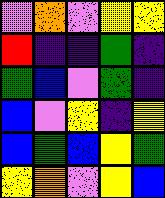[["violet", "orange", "violet", "yellow", "yellow"], ["red", "indigo", "indigo", "green", "indigo"], ["green", "blue", "violet", "green", "indigo"], ["blue", "violet", "yellow", "indigo", "yellow"], ["blue", "green", "blue", "yellow", "green"], ["yellow", "orange", "violet", "yellow", "blue"]]